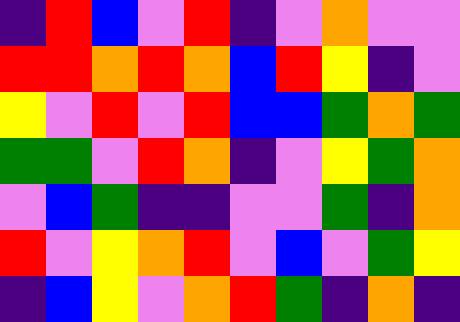[["indigo", "red", "blue", "violet", "red", "indigo", "violet", "orange", "violet", "violet"], ["red", "red", "orange", "red", "orange", "blue", "red", "yellow", "indigo", "violet"], ["yellow", "violet", "red", "violet", "red", "blue", "blue", "green", "orange", "green"], ["green", "green", "violet", "red", "orange", "indigo", "violet", "yellow", "green", "orange"], ["violet", "blue", "green", "indigo", "indigo", "violet", "violet", "green", "indigo", "orange"], ["red", "violet", "yellow", "orange", "red", "violet", "blue", "violet", "green", "yellow"], ["indigo", "blue", "yellow", "violet", "orange", "red", "green", "indigo", "orange", "indigo"]]